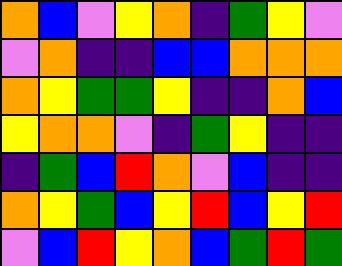[["orange", "blue", "violet", "yellow", "orange", "indigo", "green", "yellow", "violet"], ["violet", "orange", "indigo", "indigo", "blue", "blue", "orange", "orange", "orange"], ["orange", "yellow", "green", "green", "yellow", "indigo", "indigo", "orange", "blue"], ["yellow", "orange", "orange", "violet", "indigo", "green", "yellow", "indigo", "indigo"], ["indigo", "green", "blue", "red", "orange", "violet", "blue", "indigo", "indigo"], ["orange", "yellow", "green", "blue", "yellow", "red", "blue", "yellow", "red"], ["violet", "blue", "red", "yellow", "orange", "blue", "green", "red", "green"]]